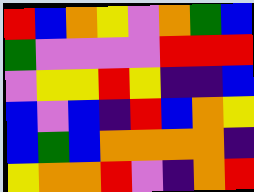[["red", "blue", "orange", "yellow", "violet", "orange", "green", "blue"], ["green", "violet", "violet", "violet", "violet", "red", "red", "red"], ["violet", "yellow", "yellow", "red", "yellow", "indigo", "indigo", "blue"], ["blue", "violet", "blue", "indigo", "red", "blue", "orange", "yellow"], ["blue", "green", "blue", "orange", "orange", "orange", "orange", "indigo"], ["yellow", "orange", "orange", "red", "violet", "indigo", "orange", "red"]]